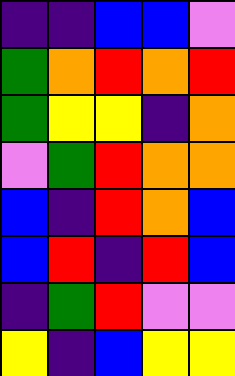[["indigo", "indigo", "blue", "blue", "violet"], ["green", "orange", "red", "orange", "red"], ["green", "yellow", "yellow", "indigo", "orange"], ["violet", "green", "red", "orange", "orange"], ["blue", "indigo", "red", "orange", "blue"], ["blue", "red", "indigo", "red", "blue"], ["indigo", "green", "red", "violet", "violet"], ["yellow", "indigo", "blue", "yellow", "yellow"]]